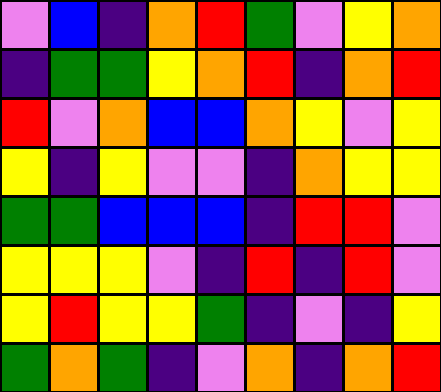[["violet", "blue", "indigo", "orange", "red", "green", "violet", "yellow", "orange"], ["indigo", "green", "green", "yellow", "orange", "red", "indigo", "orange", "red"], ["red", "violet", "orange", "blue", "blue", "orange", "yellow", "violet", "yellow"], ["yellow", "indigo", "yellow", "violet", "violet", "indigo", "orange", "yellow", "yellow"], ["green", "green", "blue", "blue", "blue", "indigo", "red", "red", "violet"], ["yellow", "yellow", "yellow", "violet", "indigo", "red", "indigo", "red", "violet"], ["yellow", "red", "yellow", "yellow", "green", "indigo", "violet", "indigo", "yellow"], ["green", "orange", "green", "indigo", "violet", "orange", "indigo", "orange", "red"]]